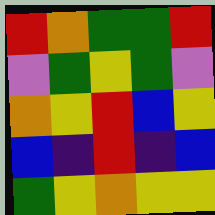[["red", "orange", "green", "green", "red"], ["violet", "green", "yellow", "green", "violet"], ["orange", "yellow", "red", "blue", "yellow"], ["blue", "indigo", "red", "indigo", "blue"], ["green", "yellow", "orange", "yellow", "yellow"]]